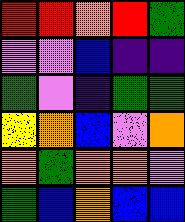[["red", "red", "orange", "red", "green"], ["violet", "violet", "blue", "indigo", "indigo"], ["green", "violet", "indigo", "green", "green"], ["yellow", "orange", "blue", "violet", "orange"], ["orange", "green", "orange", "orange", "violet"], ["green", "blue", "orange", "blue", "blue"]]